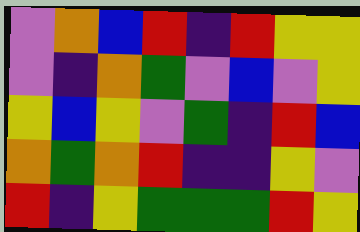[["violet", "orange", "blue", "red", "indigo", "red", "yellow", "yellow"], ["violet", "indigo", "orange", "green", "violet", "blue", "violet", "yellow"], ["yellow", "blue", "yellow", "violet", "green", "indigo", "red", "blue"], ["orange", "green", "orange", "red", "indigo", "indigo", "yellow", "violet"], ["red", "indigo", "yellow", "green", "green", "green", "red", "yellow"]]